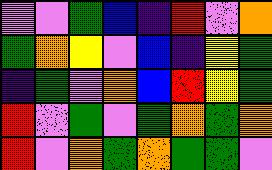[["violet", "violet", "green", "blue", "indigo", "red", "violet", "orange"], ["green", "orange", "yellow", "violet", "blue", "indigo", "yellow", "green"], ["indigo", "green", "violet", "orange", "blue", "red", "yellow", "green"], ["red", "violet", "green", "violet", "green", "orange", "green", "orange"], ["red", "violet", "orange", "green", "orange", "green", "green", "violet"]]